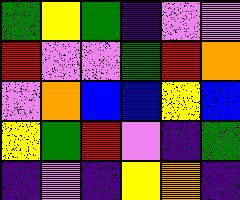[["green", "yellow", "green", "indigo", "violet", "violet"], ["red", "violet", "violet", "green", "red", "orange"], ["violet", "orange", "blue", "blue", "yellow", "blue"], ["yellow", "green", "red", "violet", "indigo", "green"], ["indigo", "violet", "indigo", "yellow", "orange", "indigo"]]